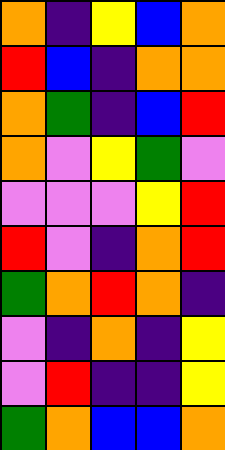[["orange", "indigo", "yellow", "blue", "orange"], ["red", "blue", "indigo", "orange", "orange"], ["orange", "green", "indigo", "blue", "red"], ["orange", "violet", "yellow", "green", "violet"], ["violet", "violet", "violet", "yellow", "red"], ["red", "violet", "indigo", "orange", "red"], ["green", "orange", "red", "orange", "indigo"], ["violet", "indigo", "orange", "indigo", "yellow"], ["violet", "red", "indigo", "indigo", "yellow"], ["green", "orange", "blue", "blue", "orange"]]